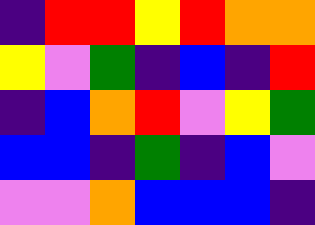[["indigo", "red", "red", "yellow", "red", "orange", "orange"], ["yellow", "violet", "green", "indigo", "blue", "indigo", "red"], ["indigo", "blue", "orange", "red", "violet", "yellow", "green"], ["blue", "blue", "indigo", "green", "indigo", "blue", "violet"], ["violet", "violet", "orange", "blue", "blue", "blue", "indigo"]]